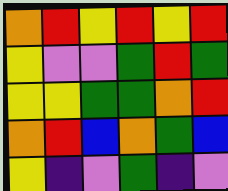[["orange", "red", "yellow", "red", "yellow", "red"], ["yellow", "violet", "violet", "green", "red", "green"], ["yellow", "yellow", "green", "green", "orange", "red"], ["orange", "red", "blue", "orange", "green", "blue"], ["yellow", "indigo", "violet", "green", "indigo", "violet"]]